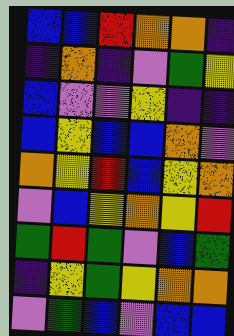[["blue", "blue", "red", "orange", "orange", "indigo"], ["indigo", "orange", "indigo", "violet", "green", "yellow"], ["blue", "violet", "violet", "yellow", "indigo", "indigo"], ["blue", "yellow", "blue", "blue", "orange", "violet"], ["orange", "yellow", "red", "blue", "yellow", "orange"], ["violet", "blue", "yellow", "orange", "yellow", "red"], ["green", "red", "green", "violet", "blue", "green"], ["indigo", "yellow", "green", "yellow", "orange", "orange"], ["violet", "green", "blue", "violet", "blue", "blue"]]